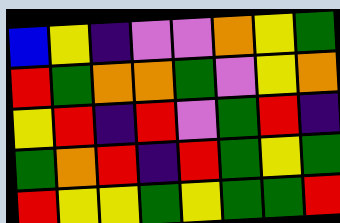[["blue", "yellow", "indigo", "violet", "violet", "orange", "yellow", "green"], ["red", "green", "orange", "orange", "green", "violet", "yellow", "orange"], ["yellow", "red", "indigo", "red", "violet", "green", "red", "indigo"], ["green", "orange", "red", "indigo", "red", "green", "yellow", "green"], ["red", "yellow", "yellow", "green", "yellow", "green", "green", "red"]]